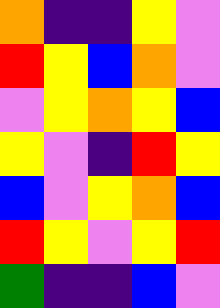[["orange", "indigo", "indigo", "yellow", "violet"], ["red", "yellow", "blue", "orange", "violet"], ["violet", "yellow", "orange", "yellow", "blue"], ["yellow", "violet", "indigo", "red", "yellow"], ["blue", "violet", "yellow", "orange", "blue"], ["red", "yellow", "violet", "yellow", "red"], ["green", "indigo", "indigo", "blue", "violet"]]